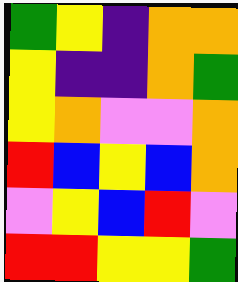[["green", "yellow", "indigo", "orange", "orange"], ["yellow", "indigo", "indigo", "orange", "green"], ["yellow", "orange", "violet", "violet", "orange"], ["red", "blue", "yellow", "blue", "orange"], ["violet", "yellow", "blue", "red", "violet"], ["red", "red", "yellow", "yellow", "green"]]